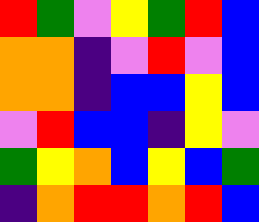[["red", "green", "violet", "yellow", "green", "red", "blue"], ["orange", "orange", "indigo", "violet", "red", "violet", "blue"], ["orange", "orange", "indigo", "blue", "blue", "yellow", "blue"], ["violet", "red", "blue", "blue", "indigo", "yellow", "violet"], ["green", "yellow", "orange", "blue", "yellow", "blue", "green"], ["indigo", "orange", "red", "red", "orange", "red", "blue"]]